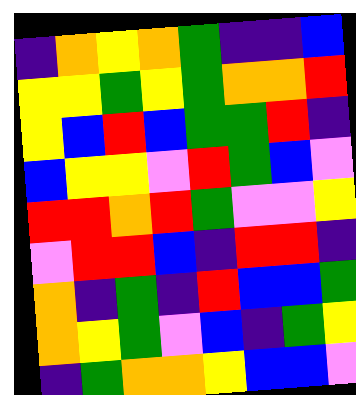[["indigo", "orange", "yellow", "orange", "green", "indigo", "indigo", "blue"], ["yellow", "yellow", "green", "yellow", "green", "orange", "orange", "red"], ["yellow", "blue", "red", "blue", "green", "green", "red", "indigo"], ["blue", "yellow", "yellow", "violet", "red", "green", "blue", "violet"], ["red", "red", "orange", "red", "green", "violet", "violet", "yellow"], ["violet", "red", "red", "blue", "indigo", "red", "red", "indigo"], ["orange", "indigo", "green", "indigo", "red", "blue", "blue", "green"], ["orange", "yellow", "green", "violet", "blue", "indigo", "green", "yellow"], ["indigo", "green", "orange", "orange", "yellow", "blue", "blue", "violet"]]